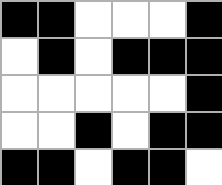[["black", "black", "white", "white", "white", "black"], ["white", "black", "white", "black", "black", "black"], ["white", "white", "white", "white", "white", "black"], ["white", "white", "black", "white", "black", "black"], ["black", "black", "white", "black", "black", "white"]]